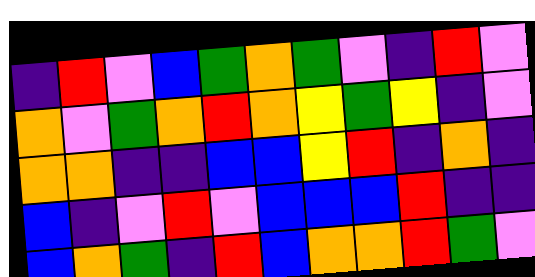[["indigo", "red", "violet", "blue", "green", "orange", "green", "violet", "indigo", "red", "violet"], ["orange", "violet", "green", "orange", "red", "orange", "yellow", "green", "yellow", "indigo", "violet"], ["orange", "orange", "indigo", "indigo", "blue", "blue", "yellow", "red", "indigo", "orange", "indigo"], ["blue", "indigo", "violet", "red", "violet", "blue", "blue", "blue", "red", "indigo", "indigo"], ["blue", "orange", "green", "indigo", "red", "blue", "orange", "orange", "red", "green", "violet"]]